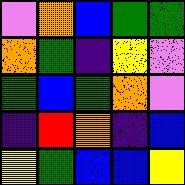[["violet", "orange", "blue", "green", "green"], ["orange", "green", "indigo", "yellow", "violet"], ["green", "blue", "green", "orange", "violet"], ["indigo", "red", "orange", "indigo", "blue"], ["yellow", "green", "blue", "blue", "yellow"]]